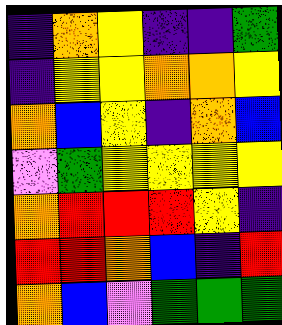[["indigo", "orange", "yellow", "indigo", "indigo", "green"], ["indigo", "yellow", "yellow", "orange", "orange", "yellow"], ["orange", "blue", "yellow", "indigo", "orange", "blue"], ["violet", "green", "yellow", "yellow", "yellow", "yellow"], ["orange", "red", "red", "red", "yellow", "indigo"], ["red", "red", "orange", "blue", "indigo", "red"], ["orange", "blue", "violet", "green", "green", "green"]]